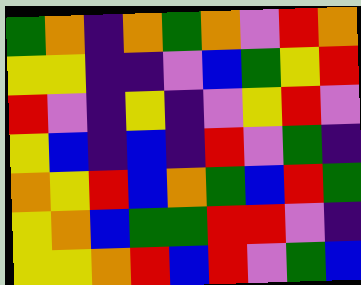[["green", "orange", "indigo", "orange", "green", "orange", "violet", "red", "orange"], ["yellow", "yellow", "indigo", "indigo", "violet", "blue", "green", "yellow", "red"], ["red", "violet", "indigo", "yellow", "indigo", "violet", "yellow", "red", "violet"], ["yellow", "blue", "indigo", "blue", "indigo", "red", "violet", "green", "indigo"], ["orange", "yellow", "red", "blue", "orange", "green", "blue", "red", "green"], ["yellow", "orange", "blue", "green", "green", "red", "red", "violet", "indigo"], ["yellow", "yellow", "orange", "red", "blue", "red", "violet", "green", "blue"]]